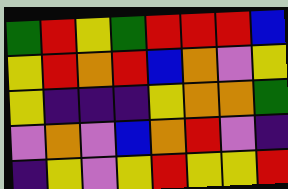[["green", "red", "yellow", "green", "red", "red", "red", "blue"], ["yellow", "red", "orange", "red", "blue", "orange", "violet", "yellow"], ["yellow", "indigo", "indigo", "indigo", "yellow", "orange", "orange", "green"], ["violet", "orange", "violet", "blue", "orange", "red", "violet", "indigo"], ["indigo", "yellow", "violet", "yellow", "red", "yellow", "yellow", "red"]]